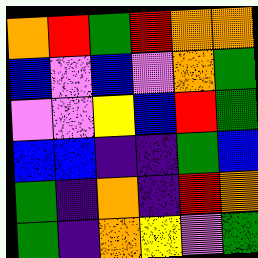[["orange", "red", "green", "red", "orange", "orange"], ["blue", "violet", "blue", "violet", "orange", "green"], ["violet", "violet", "yellow", "blue", "red", "green"], ["blue", "blue", "indigo", "indigo", "green", "blue"], ["green", "indigo", "orange", "indigo", "red", "orange"], ["green", "indigo", "orange", "yellow", "violet", "green"]]